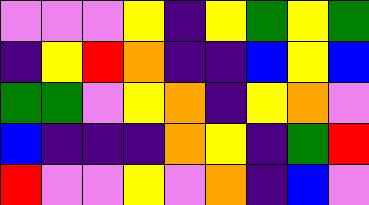[["violet", "violet", "violet", "yellow", "indigo", "yellow", "green", "yellow", "green"], ["indigo", "yellow", "red", "orange", "indigo", "indigo", "blue", "yellow", "blue"], ["green", "green", "violet", "yellow", "orange", "indigo", "yellow", "orange", "violet"], ["blue", "indigo", "indigo", "indigo", "orange", "yellow", "indigo", "green", "red"], ["red", "violet", "violet", "yellow", "violet", "orange", "indigo", "blue", "violet"]]